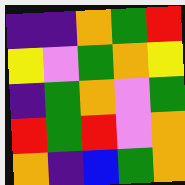[["indigo", "indigo", "orange", "green", "red"], ["yellow", "violet", "green", "orange", "yellow"], ["indigo", "green", "orange", "violet", "green"], ["red", "green", "red", "violet", "orange"], ["orange", "indigo", "blue", "green", "orange"]]